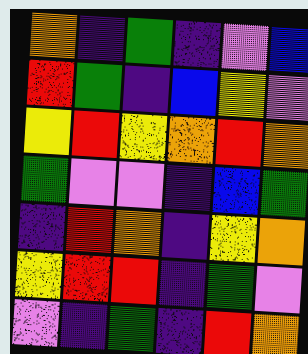[["orange", "indigo", "green", "indigo", "violet", "blue"], ["red", "green", "indigo", "blue", "yellow", "violet"], ["yellow", "red", "yellow", "orange", "red", "orange"], ["green", "violet", "violet", "indigo", "blue", "green"], ["indigo", "red", "orange", "indigo", "yellow", "orange"], ["yellow", "red", "red", "indigo", "green", "violet"], ["violet", "indigo", "green", "indigo", "red", "orange"]]